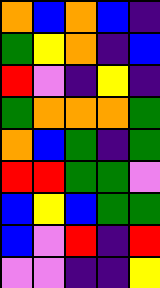[["orange", "blue", "orange", "blue", "indigo"], ["green", "yellow", "orange", "indigo", "blue"], ["red", "violet", "indigo", "yellow", "indigo"], ["green", "orange", "orange", "orange", "green"], ["orange", "blue", "green", "indigo", "green"], ["red", "red", "green", "green", "violet"], ["blue", "yellow", "blue", "green", "green"], ["blue", "violet", "red", "indigo", "red"], ["violet", "violet", "indigo", "indigo", "yellow"]]